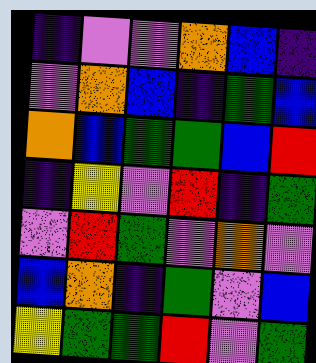[["indigo", "violet", "violet", "orange", "blue", "indigo"], ["violet", "orange", "blue", "indigo", "green", "blue"], ["orange", "blue", "green", "green", "blue", "red"], ["indigo", "yellow", "violet", "red", "indigo", "green"], ["violet", "red", "green", "violet", "orange", "violet"], ["blue", "orange", "indigo", "green", "violet", "blue"], ["yellow", "green", "green", "red", "violet", "green"]]